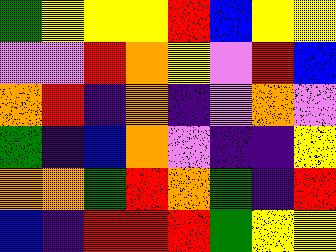[["green", "yellow", "yellow", "yellow", "red", "blue", "yellow", "yellow"], ["violet", "violet", "red", "orange", "yellow", "violet", "red", "blue"], ["orange", "red", "indigo", "orange", "indigo", "violet", "orange", "violet"], ["green", "indigo", "blue", "orange", "violet", "indigo", "indigo", "yellow"], ["orange", "orange", "green", "red", "orange", "green", "indigo", "red"], ["blue", "indigo", "red", "red", "red", "green", "yellow", "yellow"]]